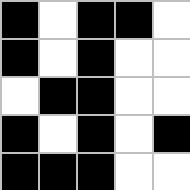[["black", "white", "black", "black", "white"], ["black", "white", "black", "white", "white"], ["white", "black", "black", "white", "white"], ["black", "white", "black", "white", "black"], ["black", "black", "black", "white", "white"]]